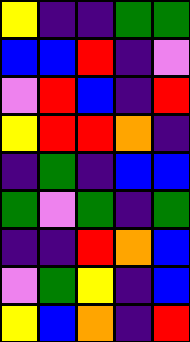[["yellow", "indigo", "indigo", "green", "green"], ["blue", "blue", "red", "indigo", "violet"], ["violet", "red", "blue", "indigo", "red"], ["yellow", "red", "red", "orange", "indigo"], ["indigo", "green", "indigo", "blue", "blue"], ["green", "violet", "green", "indigo", "green"], ["indigo", "indigo", "red", "orange", "blue"], ["violet", "green", "yellow", "indigo", "blue"], ["yellow", "blue", "orange", "indigo", "red"]]